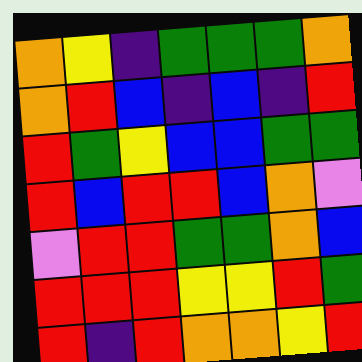[["orange", "yellow", "indigo", "green", "green", "green", "orange"], ["orange", "red", "blue", "indigo", "blue", "indigo", "red"], ["red", "green", "yellow", "blue", "blue", "green", "green"], ["red", "blue", "red", "red", "blue", "orange", "violet"], ["violet", "red", "red", "green", "green", "orange", "blue"], ["red", "red", "red", "yellow", "yellow", "red", "green"], ["red", "indigo", "red", "orange", "orange", "yellow", "red"]]